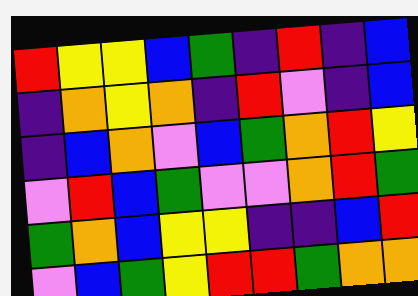[["red", "yellow", "yellow", "blue", "green", "indigo", "red", "indigo", "blue"], ["indigo", "orange", "yellow", "orange", "indigo", "red", "violet", "indigo", "blue"], ["indigo", "blue", "orange", "violet", "blue", "green", "orange", "red", "yellow"], ["violet", "red", "blue", "green", "violet", "violet", "orange", "red", "green"], ["green", "orange", "blue", "yellow", "yellow", "indigo", "indigo", "blue", "red"], ["violet", "blue", "green", "yellow", "red", "red", "green", "orange", "orange"]]